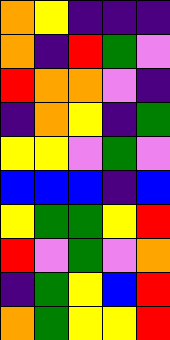[["orange", "yellow", "indigo", "indigo", "indigo"], ["orange", "indigo", "red", "green", "violet"], ["red", "orange", "orange", "violet", "indigo"], ["indigo", "orange", "yellow", "indigo", "green"], ["yellow", "yellow", "violet", "green", "violet"], ["blue", "blue", "blue", "indigo", "blue"], ["yellow", "green", "green", "yellow", "red"], ["red", "violet", "green", "violet", "orange"], ["indigo", "green", "yellow", "blue", "red"], ["orange", "green", "yellow", "yellow", "red"]]